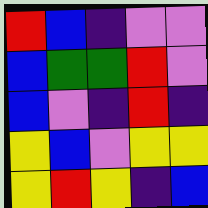[["red", "blue", "indigo", "violet", "violet"], ["blue", "green", "green", "red", "violet"], ["blue", "violet", "indigo", "red", "indigo"], ["yellow", "blue", "violet", "yellow", "yellow"], ["yellow", "red", "yellow", "indigo", "blue"]]